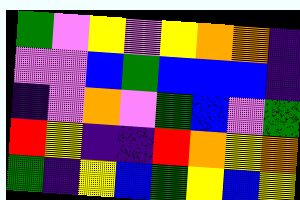[["green", "violet", "yellow", "violet", "yellow", "orange", "orange", "indigo"], ["violet", "violet", "blue", "green", "blue", "blue", "blue", "indigo"], ["indigo", "violet", "orange", "violet", "green", "blue", "violet", "green"], ["red", "yellow", "indigo", "indigo", "red", "orange", "yellow", "orange"], ["green", "indigo", "yellow", "blue", "green", "yellow", "blue", "yellow"]]